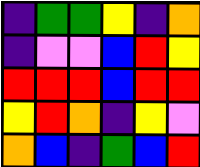[["indigo", "green", "green", "yellow", "indigo", "orange"], ["indigo", "violet", "violet", "blue", "red", "yellow"], ["red", "red", "red", "blue", "red", "red"], ["yellow", "red", "orange", "indigo", "yellow", "violet"], ["orange", "blue", "indigo", "green", "blue", "red"]]